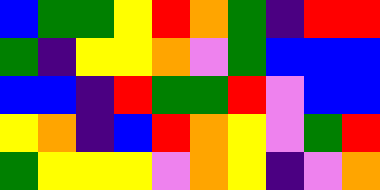[["blue", "green", "green", "yellow", "red", "orange", "green", "indigo", "red", "red"], ["green", "indigo", "yellow", "yellow", "orange", "violet", "green", "blue", "blue", "blue"], ["blue", "blue", "indigo", "red", "green", "green", "red", "violet", "blue", "blue"], ["yellow", "orange", "indigo", "blue", "red", "orange", "yellow", "violet", "green", "red"], ["green", "yellow", "yellow", "yellow", "violet", "orange", "yellow", "indigo", "violet", "orange"]]